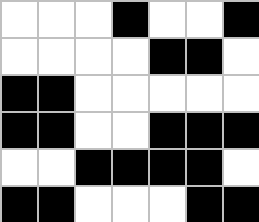[["white", "white", "white", "black", "white", "white", "black"], ["white", "white", "white", "white", "black", "black", "white"], ["black", "black", "white", "white", "white", "white", "white"], ["black", "black", "white", "white", "black", "black", "black"], ["white", "white", "black", "black", "black", "black", "white"], ["black", "black", "white", "white", "white", "black", "black"]]